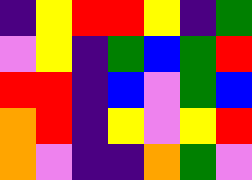[["indigo", "yellow", "red", "red", "yellow", "indigo", "green"], ["violet", "yellow", "indigo", "green", "blue", "green", "red"], ["red", "red", "indigo", "blue", "violet", "green", "blue"], ["orange", "red", "indigo", "yellow", "violet", "yellow", "red"], ["orange", "violet", "indigo", "indigo", "orange", "green", "violet"]]